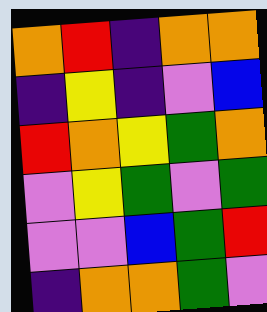[["orange", "red", "indigo", "orange", "orange"], ["indigo", "yellow", "indigo", "violet", "blue"], ["red", "orange", "yellow", "green", "orange"], ["violet", "yellow", "green", "violet", "green"], ["violet", "violet", "blue", "green", "red"], ["indigo", "orange", "orange", "green", "violet"]]